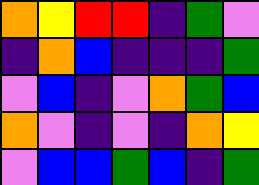[["orange", "yellow", "red", "red", "indigo", "green", "violet"], ["indigo", "orange", "blue", "indigo", "indigo", "indigo", "green"], ["violet", "blue", "indigo", "violet", "orange", "green", "blue"], ["orange", "violet", "indigo", "violet", "indigo", "orange", "yellow"], ["violet", "blue", "blue", "green", "blue", "indigo", "green"]]